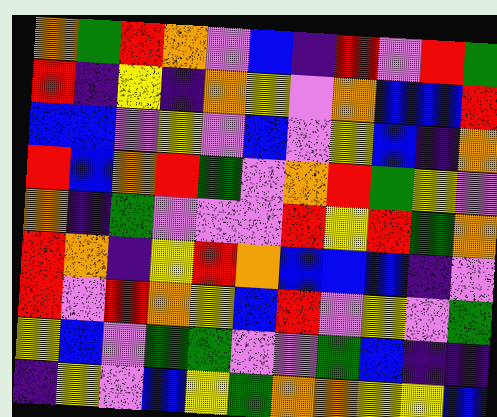[["orange", "green", "red", "orange", "violet", "blue", "indigo", "red", "violet", "red", "green"], ["red", "indigo", "yellow", "indigo", "orange", "yellow", "violet", "orange", "blue", "blue", "red"], ["blue", "blue", "violet", "yellow", "violet", "blue", "violet", "yellow", "blue", "indigo", "orange"], ["red", "blue", "orange", "red", "green", "violet", "orange", "red", "green", "yellow", "violet"], ["orange", "indigo", "green", "violet", "violet", "violet", "red", "yellow", "red", "green", "orange"], ["red", "orange", "indigo", "yellow", "red", "orange", "blue", "blue", "blue", "indigo", "violet"], ["red", "violet", "red", "orange", "yellow", "blue", "red", "violet", "yellow", "violet", "green"], ["yellow", "blue", "violet", "green", "green", "violet", "violet", "green", "blue", "indigo", "indigo"], ["indigo", "yellow", "violet", "blue", "yellow", "green", "orange", "orange", "yellow", "yellow", "blue"]]